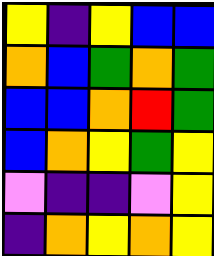[["yellow", "indigo", "yellow", "blue", "blue"], ["orange", "blue", "green", "orange", "green"], ["blue", "blue", "orange", "red", "green"], ["blue", "orange", "yellow", "green", "yellow"], ["violet", "indigo", "indigo", "violet", "yellow"], ["indigo", "orange", "yellow", "orange", "yellow"]]